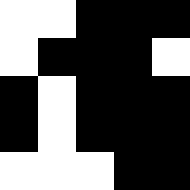[["white", "white", "black", "black", "black"], ["white", "black", "black", "black", "white"], ["black", "white", "black", "black", "black"], ["black", "white", "black", "black", "black"], ["white", "white", "white", "black", "black"]]